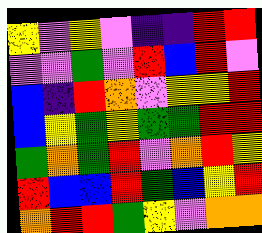[["yellow", "violet", "yellow", "violet", "indigo", "indigo", "red", "red"], ["violet", "violet", "green", "violet", "red", "blue", "red", "violet"], ["blue", "indigo", "red", "orange", "violet", "yellow", "yellow", "red"], ["blue", "yellow", "green", "yellow", "green", "green", "red", "red"], ["green", "orange", "green", "red", "violet", "orange", "red", "yellow"], ["red", "blue", "blue", "red", "green", "blue", "yellow", "red"], ["orange", "red", "red", "green", "yellow", "violet", "orange", "orange"]]